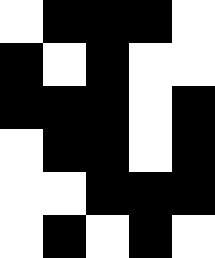[["white", "black", "black", "black", "white"], ["black", "white", "black", "white", "white"], ["black", "black", "black", "white", "black"], ["white", "black", "black", "white", "black"], ["white", "white", "black", "black", "black"], ["white", "black", "white", "black", "white"]]